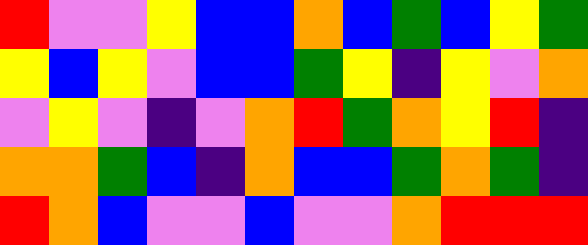[["red", "violet", "violet", "yellow", "blue", "blue", "orange", "blue", "green", "blue", "yellow", "green"], ["yellow", "blue", "yellow", "violet", "blue", "blue", "green", "yellow", "indigo", "yellow", "violet", "orange"], ["violet", "yellow", "violet", "indigo", "violet", "orange", "red", "green", "orange", "yellow", "red", "indigo"], ["orange", "orange", "green", "blue", "indigo", "orange", "blue", "blue", "green", "orange", "green", "indigo"], ["red", "orange", "blue", "violet", "violet", "blue", "violet", "violet", "orange", "red", "red", "red"]]